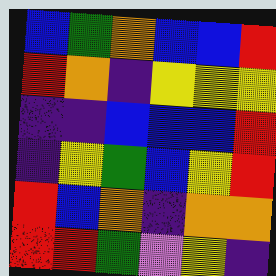[["blue", "green", "orange", "blue", "blue", "red"], ["red", "orange", "indigo", "yellow", "yellow", "yellow"], ["indigo", "indigo", "blue", "blue", "blue", "red"], ["indigo", "yellow", "green", "blue", "yellow", "red"], ["red", "blue", "orange", "indigo", "orange", "orange"], ["red", "red", "green", "violet", "yellow", "indigo"]]